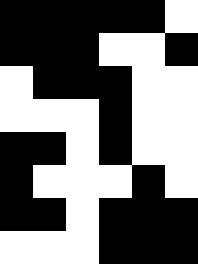[["black", "black", "black", "black", "black", "white"], ["black", "black", "black", "white", "white", "black"], ["white", "black", "black", "black", "white", "white"], ["white", "white", "white", "black", "white", "white"], ["black", "black", "white", "black", "white", "white"], ["black", "white", "white", "white", "black", "white"], ["black", "black", "white", "black", "black", "black"], ["white", "white", "white", "black", "black", "black"]]